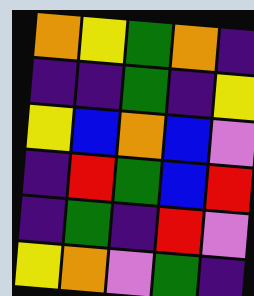[["orange", "yellow", "green", "orange", "indigo"], ["indigo", "indigo", "green", "indigo", "yellow"], ["yellow", "blue", "orange", "blue", "violet"], ["indigo", "red", "green", "blue", "red"], ["indigo", "green", "indigo", "red", "violet"], ["yellow", "orange", "violet", "green", "indigo"]]